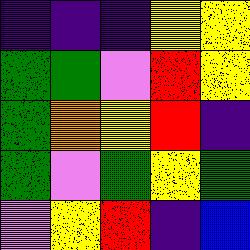[["indigo", "indigo", "indigo", "yellow", "yellow"], ["green", "green", "violet", "red", "yellow"], ["green", "orange", "yellow", "red", "indigo"], ["green", "violet", "green", "yellow", "green"], ["violet", "yellow", "red", "indigo", "blue"]]